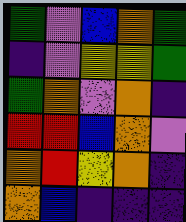[["green", "violet", "blue", "orange", "green"], ["indigo", "violet", "yellow", "yellow", "green"], ["green", "orange", "violet", "orange", "indigo"], ["red", "red", "blue", "orange", "violet"], ["orange", "red", "yellow", "orange", "indigo"], ["orange", "blue", "indigo", "indigo", "indigo"]]